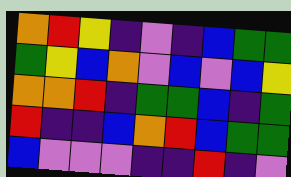[["orange", "red", "yellow", "indigo", "violet", "indigo", "blue", "green", "green"], ["green", "yellow", "blue", "orange", "violet", "blue", "violet", "blue", "yellow"], ["orange", "orange", "red", "indigo", "green", "green", "blue", "indigo", "green"], ["red", "indigo", "indigo", "blue", "orange", "red", "blue", "green", "green"], ["blue", "violet", "violet", "violet", "indigo", "indigo", "red", "indigo", "violet"]]